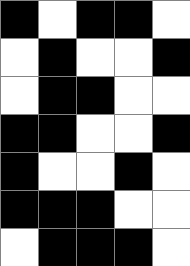[["black", "white", "black", "black", "white"], ["white", "black", "white", "white", "black"], ["white", "black", "black", "white", "white"], ["black", "black", "white", "white", "black"], ["black", "white", "white", "black", "white"], ["black", "black", "black", "white", "white"], ["white", "black", "black", "black", "white"]]